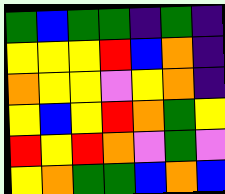[["green", "blue", "green", "green", "indigo", "green", "indigo"], ["yellow", "yellow", "yellow", "red", "blue", "orange", "indigo"], ["orange", "yellow", "yellow", "violet", "yellow", "orange", "indigo"], ["yellow", "blue", "yellow", "red", "orange", "green", "yellow"], ["red", "yellow", "red", "orange", "violet", "green", "violet"], ["yellow", "orange", "green", "green", "blue", "orange", "blue"]]